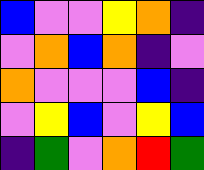[["blue", "violet", "violet", "yellow", "orange", "indigo"], ["violet", "orange", "blue", "orange", "indigo", "violet"], ["orange", "violet", "violet", "violet", "blue", "indigo"], ["violet", "yellow", "blue", "violet", "yellow", "blue"], ["indigo", "green", "violet", "orange", "red", "green"]]